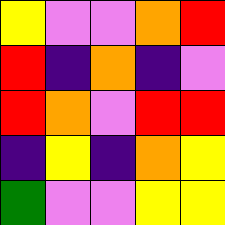[["yellow", "violet", "violet", "orange", "red"], ["red", "indigo", "orange", "indigo", "violet"], ["red", "orange", "violet", "red", "red"], ["indigo", "yellow", "indigo", "orange", "yellow"], ["green", "violet", "violet", "yellow", "yellow"]]